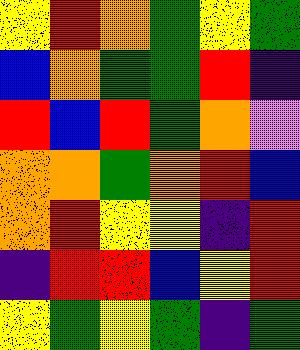[["yellow", "red", "orange", "green", "yellow", "green"], ["blue", "orange", "green", "green", "red", "indigo"], ["red", "blue", "red", "green", "orange", "violet"], ["orange", "orange", "green", "orange", "red", "blue"], ["orange", "red", "yellow", "yellow", "indigo", "red"], ["indigo", "red", "red", "blue", "yellow", "red"], ["yellow", "green", "yellow", "green", "indigo", "green"]]